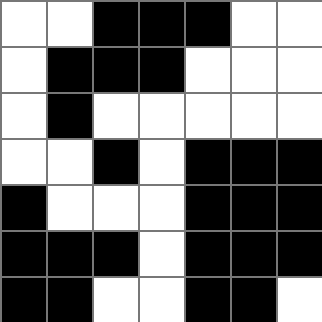[["white", "white", "black", "black", "black", "white", "white"], ["white", "black", "black", "black", "white", "white", "white"], ["white", "black", "white", "white", "white", "white", "white"], ["white", "white", "black", "white", "black", "black", "black"], ["black", "white", "white", "white", "black", "black", "black"], ["black", "black", "black", "white", "black", "black", "black"], ["black", "black", "white", "white", "black", "black", "white"]]